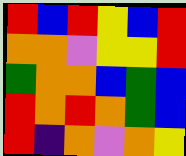[["red", "blue", "red", "yellow", "blue", "red"], ["orange", "orange", "violet", "yellow", "yellow", "red"], ["green", "orange", "orange", "blue", "green", "blue"], ["red", "orange", "red", "orange", "green", "blue"], ["red", "indigo", "orange", "violet", "orange", "yellow"]]